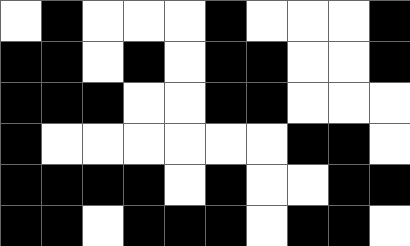[["white", "black", "white", "white", "white", "black", "white", "white", "white", "black"], ["black", "black", "white", "black", "white", "black", "black", "white", "white", "black"], ["black", "black", "black", "white", "white", "black", "black", "white", "white", "white"], ["black", "white", "white", "white", "white", "white", "white", "black", "black", "white"], ["black", "black", "black", "black", "white", "black", "white", "white", "black", "black"], ["black", "black", "white", "black", "black", "black", "white", "black", "black", "white"]]